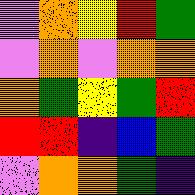[["violet", "orange", "yellow", "red", "green"], ["violet", "orange", "violet", "orange", "orange"], ["orange", "green", "yellow", "green", "red"], ["red", "red", "indigo", "blue", "green"], ["violet", "orange", "orange", "green", "indigo"]]